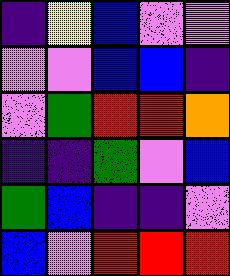[["indigo", "yellow", "blue", "violet", "violet"], ["violet", "violet", "blue", "blue", "indigo"], ["violet", "green", "red", "red", "orange"], ["indigo", "indigo", "green", "violet", "blue"], ["green", "blue", "indigo", "indigo", "violet"], ["blue", "violet", "red", "red", "red"]]